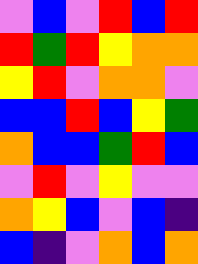[["violet", "blue", "violet", "red", "blue", "red"], ["red", "green", "red", "yellow", "orange", "orange"], ["yellow", "red", "violet", "orange", "orange", "violet"], ["blue", "blue", "red", "blue", "yellow", "green"], ["orange", "blue", "blue", "green", "red", "blue"], ["violet", "red", "violet", "yellow", "violet", "violet"], ["orange", "yellow", "blue", "violet", "blue", "indigo"], ["blue", "indigo", "violet", "orange", "blue", "orange"]]